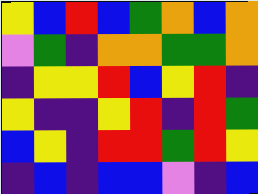[["yellow", "blue", "red", "blue", "green", "orange", "blue", "orange"], ["violet", "green", "indigo", "orange", "orange", "green", "green", "orange"], ["indigo", "yellow", "yellow", "red", "blue", "yellow", "red", "indigo"], ["yellow", "indigo", "indigo", "yellow", "red", "indigo", "red", "green"], ["blue", "yellow", "indigo", "red", "red", "green", "red", "yellow"], ["indigo", "blue", "indigo", "blue", "blue", "violet", "indigo", "blue"]]